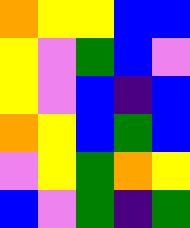[["orange", "yellow", "yellow", "blue", "blue"], ["yellow", "violet", "green", "blue", "violet"], ["yellow", "violet", "blue", "indigo", "blue"], ["orange", "yellow", "blue", "green", "blue"], ["violet", "yellow", "green", "orange", "yellow"], ["blue", "violet", "green", "indigo", "green"]]